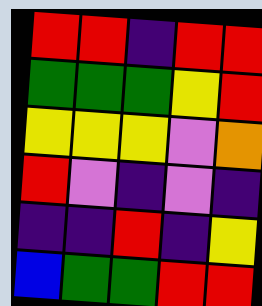[["red", "red", "indigo", "red", "red"], ["green", "green", "green", "yellow", "red"], ["yellow", "yellow", "yellow", "violet", "orange"], ["red", "violet", "indigo", "violet", "indigo"], ["indigo", "indigo", "red", "indigo", "yellow"], ["blue", "green", "green", "red", "red"]]